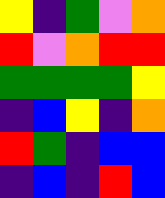[["yellow", "indigo", "green", "violet", "orange"], ["red", "violet", "orange", "red", "red"], ["green", "green", "green", "green", "yellow"], ["indigo", "blue", "yellow", "indigo", "orange"], ["red", "green", "indigo", "blue", "blue"], ["indigo", "blue", "indigo", "red", "blue"]]